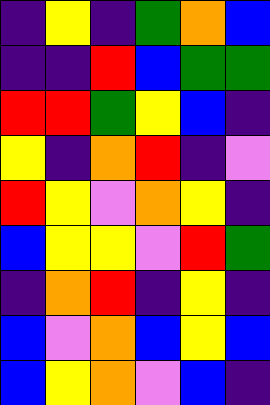[["indigo", "yellow", "indigo", "green", "orange", "blue"], ["indigo", "indigo", "red", "blue", "green", "green"], ["red", "red", "green", "yellow", "blue", "indigo"], ["yellow", "indigo", "orange", "red", "indigo", "violet"], ["red", "yellow", "violet", "orange", "yellow", "indigo"], ["blue", "yellow", "yellow", "violet", "red", "green"], ["indigo", "orange", "red", "indigo", "yellow", "indigo"], ["blue", "violet", "orange", "blue", "yellow", "blue"], ["blue", "yellow", "orange", "violet", "blue", "indigo"]]